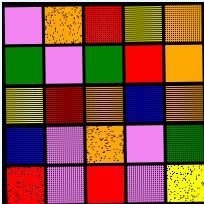[["violet", "orange", "red", "yellow", "orange"], ["green", "violet", "green", "red", "orange"], ["yellow", "red", "orange", "blue", "orange"], ["blue", "violet", "orange", "violet", "green"], ["red", "violet", "red", "violet", "yellow"]]